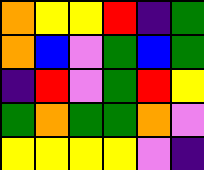[["orange", "yellow", "yellow", "red", "indigo", "green"], ["orange", "blue", "violet", "green", "blue", "green"], ["indigo", "red", "violet", "green", "red", "yellow"], ["green", "orange", "green", "green", "orange", "violet"], ["yellow", "yellow", "yellow", "yellow", "violet", "indigo"]]